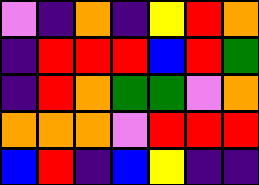[["violet", "indigo", "orange", "indigo", "yellow", "red", "orange"], ["indigo", "red", "red", "red", "blue", "red", "green"], ["indigo", "red", "orange", "green", "green", "violet", "orange"], ["orange", "orange", "orange", "violet", "red", "red", "red"], ["blue", "red", "indigo", "blue", "yellow", "indigo", "indigo"]]